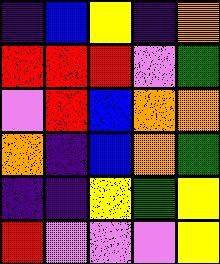[["indigo", "blue", "yellow", "indigo", "orange"], ["red", "red", "red", "violet", "green"], ["violet", "red", "blue", "orange", "orange"], ["orange", "indigo", "blue", "orange", "green"], ["indigo", "indigo", "yellow", "green", "yellow"], ["red", "violet", "violet", "violet", "yellow"]]